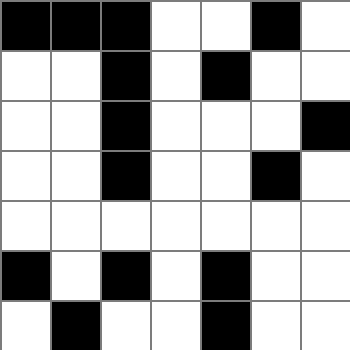[["black", "black", "black", "white", "white", "black", "white"], ["white", "white", "black", "white", "black", "white", "white"], ["white", "white", "black", "white", "white", "white", "black"], ["white", "white", "black", "white", "white", "black", "white"], ["white", "white", "white", "white", "white", "white", "white"], ["black", "white", "black", "white", "black", "white", "white"], ["white", "black", "white", "white", "black", "white", "white"]]